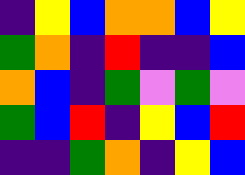[["indigo", "yellow", "blue", "orange", "orange", "blue", "yellow"], ["green", "orange", "indigo", "red", "indigo", "indigo", "blue"], ["orange", "blue", "indigo", "green", "violet", "green", "violet"], ["green", "blue", "red", "indigo", "yellow", "blue", "red"], ["indigo", "indigo", "green", "orange", "indigo", "yellow", "blue"]]